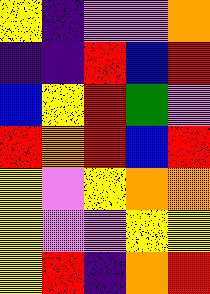[["yellow", "indigo", "violet", "violet", "orange"], ["indigo", "indigo", "red", "blue", "red"], ["blue", "yellow", "red", "green", "violet"], ["red", "orange", "red", "blue", "red"], ["yellow", "violet", "yellow", "orange", "orange"], ["yellow", "violet", "violet", "yellow", "yellow"], ["yellow", "red", "indigo", "orange", "red"]]